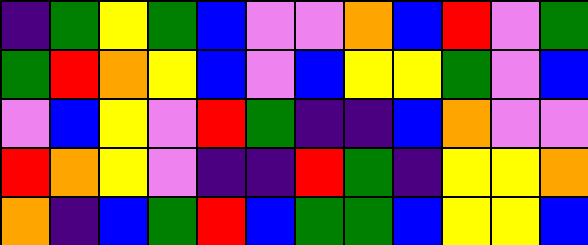[["indigo", "green", "yellow", "green", "blue", "violet", "violet", "orange", "blue", "red", "violet", "green"], ["green", "red", "orange", "yellow", "blue", "violet", "blue", "yellow", "yellow", "green", "violet", "blue"], ["violet", "blue", "yellow", "violet", "red", "green", "indigo", "indigo", "blue", "orange", "violet", "violet"], ["red", "orange", "yellow", "violet", "indigo", "indigo", "red", "green", "indigo", "yellow", "yellow", "orange"], ["orange", "indigo", "blue", "green", "red", "blue", "green", "green", "blue", "yellow", "yellow", "blue"]]